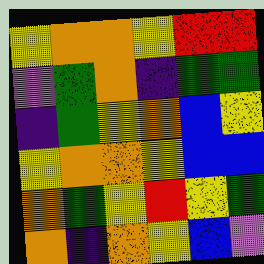[["yellow", "orange", "orange", "yellow", "red", "red"], ["violet", "green", "orange", "indigo", "green", "green"], ["indigo", "green", "yellow", "orange", "blue", "yellow"], ["yellow", "orange", "orange", "yellow", "blue", "blue"], ["orange", "green", "yellow", "red", "yellow", "green"], ["orange", "indigo", "orange", "yellow", "blue", "violet"]]